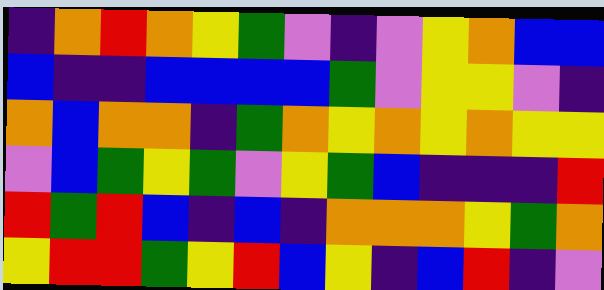[["indigo", "orange", "red", "orange", "yellow", "green", "violet", "indigo", "violet", "yellow", "orange", "blue", "blue"], ["blue", "indigo", "indigo", "blue", "blue", "blue", "blue", "green", "violet", "yellow", "yellow", "violet", "indigo"], ["orange", "blue", "orange", "orange", "indigo", "green", "orange", "yellow", "orange", "yellow", "orange", "yellow", "yellow"], ["violet", "blue", "green", "yellow", "green", "violet", "yellow", "green", "blue", "indigo", "indigo", "indigo", "red"], ["red", "green", "red", "blue", "indigo", "blue", "indigo", "orange", "orange", "orange", "yellow", "green", "orange"], ["yellow", "red", "red", "green", "yellow", "red", "blue", "yellow", "indigo", "blue", "red", "indigo", "violet"]]